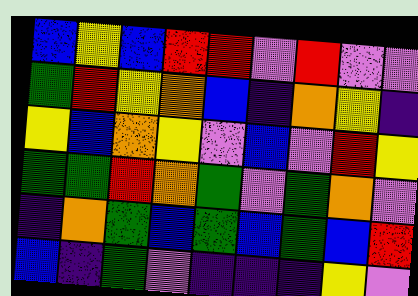[["blue", "yellow", "blue", "red", "red", "violet", "red", "violet", "violet"], ["green", "red", "yellow", "orange", "blue", "indigo", "orange", "yellow", "indigo"], ["yellow", "blue", "orange", "yellow", "violet", "blue", "violet", "red", "yellow"], ["green", "green", "red", "orange", "green", "violet", "green", "orange", "violet"], ["indigo", "orange", "green", "blue", "green", "blue", "green", "blue", "red"], ["blue", "indigo", "green", "violet", "indigo", "indigo", "indigo", "yellow", "violet"]]